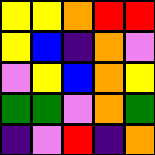[["yellow", "yellow", "orange", "red", "red"], ["yellow", "blue", "indigo", "orange", "violet"], ["violet", "yellow", "blue", "orange", "yellow"], ["green", "green", "violet", "orange", "green"], ["indigo", "violet", "red", "indigo", "orange"]]